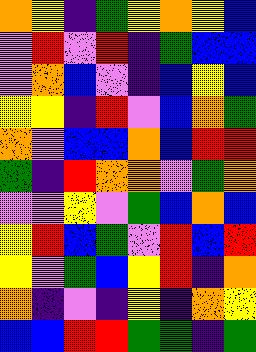[["orange", "yellow", "indigo", "green", "yellow", "orange", "yellow", "blue"], ["violet", "red", "violet", "red", "indigo", "green", "blue", "blue"], ["violet", "orange", "blue", "violet", "indigo", "blue", "yellow", "blue"], ["yellow", "yellow", "indigo", "red", "violet", "blue", "orange", "green"], ["orange", "violet", "blue", "blue", "orange", "blue", "red", "red"], ["green", "indigo", "red", "orange", "orange", "violet", "green", "orange"], ["violet", "violet", "yellow", "violet", "green", "blue", "orange", "blue"], ["yellow", "red", "blue", "green", "violet", "red", "blue", "red"], ["yellow", "violet", "green", "blue", "yellow", "red", "indigo", "orange"], ["orange", "indigo", "violet", "indigo", "yellow", "indigo", "orange", "yellow"], ["blue", "blue", "red", "red", "green", "green", "indigo", "green"]]